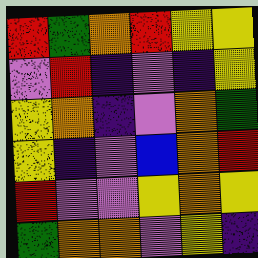[["red", "green", "orange", "red", "yellow", "yellow"], ["violet", "red", "indigo", "violet", "indigo", "yellow"], ["yellow", "orange", "indigo", "violet", "orange", "green"], ["yellow", "indigo", "violet", "blue", "orange", "red"], ["red", "violet", "violet", "yellow", "orange", "yellow"], ["green", "orange", "orange", "violet", "yellow", "indigo"]]